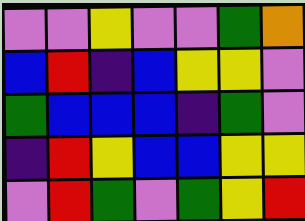[["violet", "violet", "yellow", "violet", "violet", "green", "orange"], ["blue", "red", "indigo", "blue", "yellow", "yellow", "violet"], ["green", "blue", "blue", "blue", "indigo", "green", "violet"], ["indigo", "red", "yellow", "blue", "blue", "yellow", "yellow"], ["violet", "red", "green", "violet", "green", "yellow", "red"]]